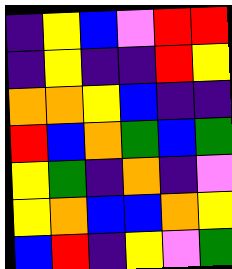[["indigo", "yellow", "blue", "violet", "red", "red"], ["indigo", "yellow", "indigo", "indigo", "red", "yellow"], ["orange", "orange", "yellow", "blue", "indigo", "indigo"], ["red", "blue", "orange", "green", "blue", "green"], ["yellow", "green", "indigo", "orange", "indigo", "violet"], ["yellow", "orange", "blue", "blue", "orange", "yellow"], ["blue", "red", "indigo", "yellow", "violet", "green"]]